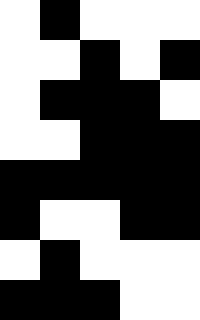[["white", "black", "white", "white", "white"], ["white", "white", "black", "white", "black"], ["white", "black", "black", "black", "white"], ["white", "white", "black", "black", "black"], ["black", "black", "black", "black", "black"], ["black", "white", "white", "black", "black"], ["white", "black", "white", "white", "white"], ["black", "black", "black", "white", "white"]]